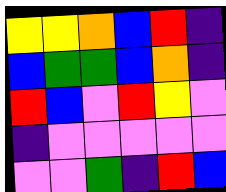[["yellow", "yellow", "orange", "blue", "red", "indigo"], ["blue", "green", "green", "blue", "orange", "indigo"], ["red", "blue", "violet", "red", "yellow", "violet"], ["indigo", "violet", "violet", "violet", "violet", "violet"], ["violet", "violet", "green", "indigo", "red", "blue"]]